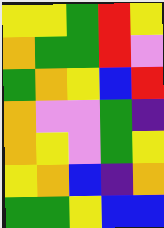[["yellow", "yellow", "green", "red", "yellow"], ["orange", "green", "green", "red", "violet"], ["green", "orange", "yellow", "blue", "red"], ["orange", "violet", "violet", "green", "indigo"], ["orange", "yellow", "violet", "green", "yellow"], ["yellow", "orange", "blue", "indigo", "orange"], ["green", "green", "yellow", "blue", "blue"]]